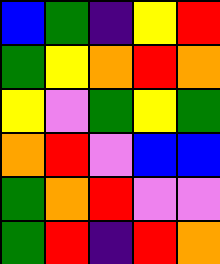[["blue", "green", "indigo", "yellow", "red"], ["green", "yellow", "orange", "red", "orange"], ["yellow", "violet", "green", "yellow", "green"], ["orange", "red", "violet", "blue", "blue"], ["green", "orange", "red", "violet", "violet"], ["green", "red", "indigo", "red", "orange"]]